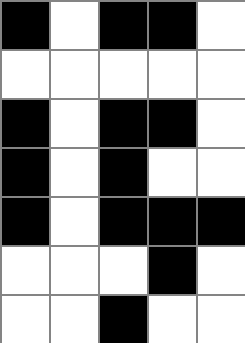[["black", "white", "black", "black", "white"], ["white", "white", "white", "white", "white"], ["black", "white", "black", "black", "white"], ["black", "white", "black", "white", "white"], ["black", "white", "black", "black", "black"], ["white", "white", "white", "black", "white"], ["white", "white", "black", "white", "white"]]